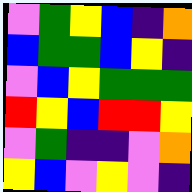[["violet", "green", "yellow", "blue", "indigo", "orange"], ["blue", "green", "green", "blue", "yellow", "indigo"], ["violet", "blue", "yellow", "green", "green", "green"], ["red", "yellow", "blue", "red", "red", "yellow"], ["violet", "green", "indigo", "indigo", "violet", "orange"], ["yellow", "blue", "violet", "yellow", "violet", "indigo"]]